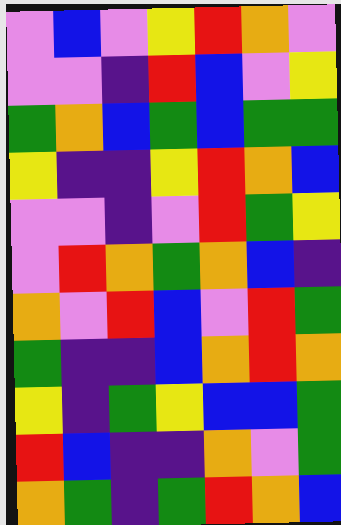[["violet", "blue", "violet", "yellow", "red", "orange", "violet"], ["violet", "violet", "indigo", "red", "blue", "violet", "yellow"], ["green", "orange", "blue", "green", "blue", "green", "green"], ["yellow", "indigo", "indigo", "yellow", "red", "orange", "blue"], ["violet", "violet", "indigo", "violet", "red", "green", "yellow"], ["violet", "red", "orange", "green", "orange", "blue", "indigo"], ["orange", "violet", "red", "blue", "violet", "red", "green"], ["green", "indigo", "indigo", "blue", "orange", "red", "orange"], ["yellow", "indigo", "green", "yellow", "blue", "blue", "green"], ["red", "blue", "indigo", "indigo", "orange", "violet", "green"], ["orange", "green", "indigo", "green", "red", "orange", "blue"]]